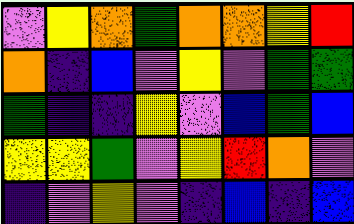[["violet", "yellow", "orange", "green", "orange", "orange", "yellow", "red"], ["orange", "indigo", "blue", "violet", "yellow", "violet", "green", "green"], ["green", "indigo", "indigo", "yellow", "violet", "blue", "green", "blue"], ["yellow", "yellow", "green", "violet", "yellow", "red", "orange", "violet"], ["indigo", "violet", "yellow", "violet", "indigo", "blue", "indigo", "blue"]]